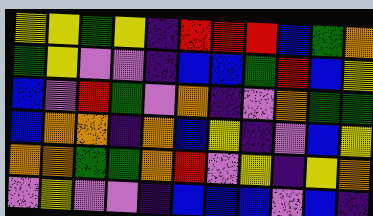[["yellow", "yellow", "green", "yellow", "indigo", "red", "red", "red", "blue", "green", "orange"], ["green", "yellow", "violet", "violet", "indigo", "blue", "blue", "green", "red", "blue", "yellow"], ["blue", "violet", "red", "green", "violet", "orange", "indigo", "violet", "orange", "green", "green"], ["blue", "orange", "orange", "indigo", "orange", "blue", "yellow", "indigo", "violet", "blue", "yellow"], ["orange", "orange", "green", "green", "orange", "red", "violet", "yellow", "indigo", "yellow", "orange"], ["violet", "yellow", "violet", "violet", "indigo", "blue", "blue", "blue", "violet", "blue", "indigo"]]